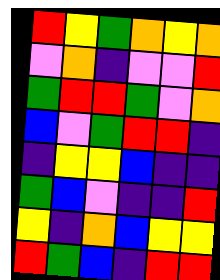[["red", "yellow", "green", "orange", "yellow", "orange"], ["violet", "orange", "indigo", "violet", "violet", "red"], ["green", "red", "red", "green", "violet", "orange"], ["blue", "violet", "green", "red", "red", "indigo"], ["indigo", "yellow", "yellow", "blue", "indigo", "indigo"], ["green", "blue", "violet", "indigo", "indigo", "red"], ["yellow", "indigo", "orange", "blue", "yellow", "yellow"], ["red", "green", "blue", "indigo", "red", "red"]]